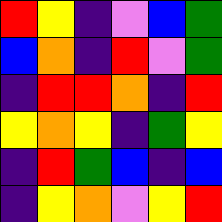[["red", "yellow", "indigo", "violet", "blue", "green"], ["blue", "orange", "indigo", "red", "violet", "green"], ["indigo", "red", "red", "orange", "indigo", "red"], ["yellow", "orange", "yellow", "indigo", "green", "yellow"], ["indigo", "red", "green", "blue", "indigo", "blue"], ["indigo", "yellow", "orange", "violet", "yellow", "red"]]